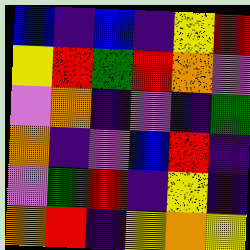[["blue", "indigo", "blue", "indigo", "yellow", "red"], ["yellow", "red", "green", "red", "orange", "violet"], ["violet", "orange", "indigo", "violet", "indigo", "green"], ["orange", "indigo", "violet", "blue", "red", "indigo"], ["violet", "green", "red", "indigo", "yellow", "indigo"], ["orange", "red", "indigo", "yellow", "orange", "yellow"]]